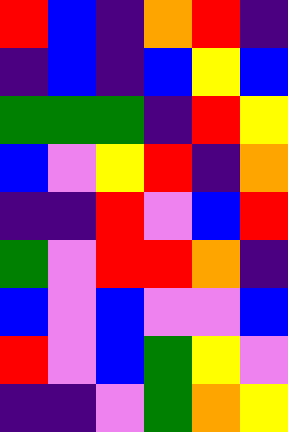[["red", "blue", "indigo", "orange", "red", "indigo"], ["indigo", "blue", "indigo", "blue", "yellow", "blue"], ["green", "green", "green", "indigo", "red", "yellow"], ["blue", "violet", "yellow", "red", "indigo", "orange"], ["indigo", "indigo", "red", "violet", "blue", "red"], ["green", "violet", "red", "red", "orange", "indigo"], ["blue", "violet", "blue", "violet", "violet", "blue"], ["red", "violet", "blue", "green", "yellow", "violet"], ["indigo", "indigo", "violet", "green", "orange", "yellow"]]